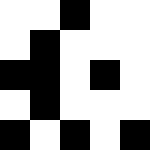[["white", "white", "black", "white", "white"], ["white", "black", "white", "white", "white"], ["black", "black", "white", "black", "white"], ["white", "black", "white", "white", "white"], ["black", "white", "black", "white", "black"]]